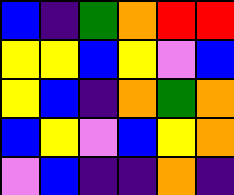[["blue", "indigo", "green", "orange", "red", "red"], ["yellow", "yellow", "blue", "yellow", "violet", "blue"], ["yellow", "blue", "indigo", "orange", "green", "orange"], ["blue", "yellow", "violet", "blue", "yellow", "orange"], ["violet", "blue", "indigo", "indigo", "orange", "indigo"]]